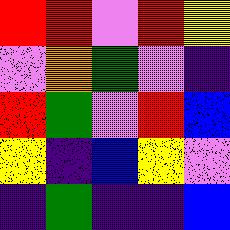[["red", "red", "violet", "red", "yellow"], ["violet", "orange", "green", "violet", "indigo"], ["red", "green", "violet", "red", "blue"], ["yellow", "indigo", "blue", "yellow", "violet"], ["indigo", "green", "indigo", "indigo", "blue"]]